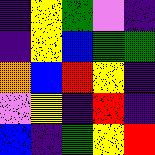[["indigo", "yellow", "green", "violet", "indigo"], ["indigo", "yellow", "blue", "green", "green"], ["orange", "blue", "red", "yellow", "indigo"], ["violet", "yellow", "indigo", "red", "indigo"], ["blue", "indigo", "green", "yellow", "red"]]